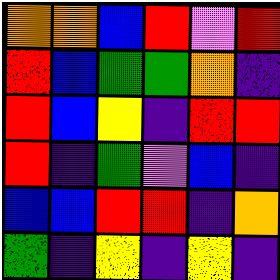[["orange", "orange", "blue", "red", "violet", "red"], ["red", "blue", "green", "green", "orange", "indigo"], ["red", "blue", "yellow", "indigo", "red", "red"], ["red", "indigo", "green", "violet", "blue", "indigo"], ["blue", "blue", "red", "red", "indigo", "orange"], ["green", "indigo", "yellow", "indigo", "yellow", "indigo"]]